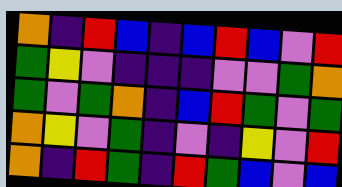[["orange", "indigo", "red", "blue", "indigo", "blue", "red", "blue", "violet", "red"], ["green", "yellow", "violet", "indigo", "indigo", "indigo", "violet", "violet", "green", "orange"], ["green", "violet", "green", "orange", "indigo", "blue", "red", "green", "violet", "green"], ["orange", "yellow", "violet", "green", "indigo", "violet", "indigo", "yellow", "violet", "red"], ["orange", "indigo", "red", "green", "indigo", "red", "green", "blue", "violet", "blue"]]